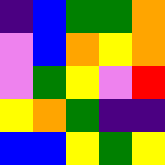[["indigo", "blue", "green", "green", "orange"], ["violet", "blue", "orange", "yellow", "orange"], ["violet", "green", "yellow", "violet", "red"], ["yellow", "orange", "green", "indigo", "indigo"], ["blue", "blue", "yellow", "green", "yellow"]]